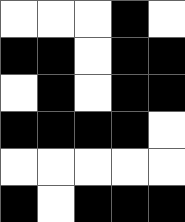[["white", "white", "white", "black", "white"], ["black", "black", "white", "black", "black"], ["white", "black", "white", "black", "black"], ["black", "black", "black", "black", "white"], ["white", "white", "white", "white", "white"], ["black", "white", "black", "black", "black"]]